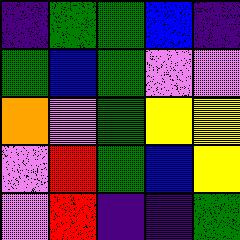[["indigo", "green", "green", "blue", "indigo"], ["green", "blue", "green", "violet", "violet"], ["orange", "violet", "green", "yellow", "yellow"], ["violet", "red", "green", "blue", "yellow"], ["violet", "red", "indigo", "indigo", "green"]]